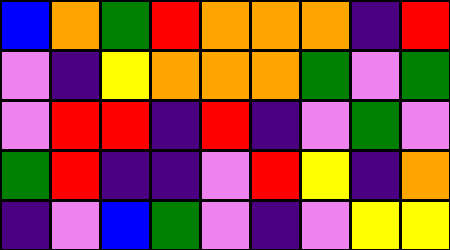[["blue", "orange", "green", "red", "orange", "orange", "orange", "indigo", "red"], ["violet", "indigo", "yellow", "orange", "orange", "orange", "green", "violet", "green"], ["violet", "red", "red", "indigo", "red", "indigo", "violet", "green", "violet"], ["green", "red", "indigo", "indigo", "violet", "red", "yellow", "indigo", "orange"], ["indigo", "violet", "blue", "green", "violet", "indigo", "violet", "yellow", "yellow"]]